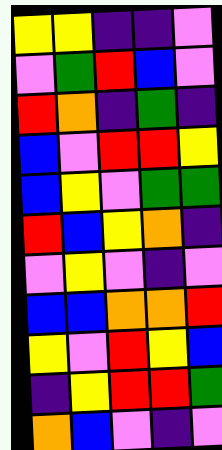[["yellow", "yellow", "indigo", "indigo", "violet"], ["violet", "green", "red", "blue", "violet"], ["red", "orange", "indigo", "green", "indigo"], ["blue", "violet", "red", "red", "yellow"], ["blue", "yellow", "violet", "green", "green"], ["red", "blue", "yellow", "orange", "indigo"], ["violet", "yellow", "violet", "indigo", "violet"], ["blue", "blue", "orange", "orange", "red"], ["yellow", "violet", "red", "yellow", "blue"], ["indigo", "yellow", "red", "red", "green"], ["orange", "blue", "violet", "indigo", "violet"]]